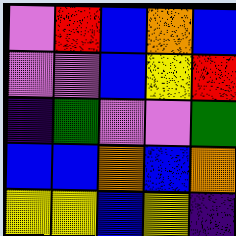[["violet", "red", "blue", "orange", "blue"], ["violet", "violet", "blue", "yellow", "red"], ["indigo", "green", "violet", "violet", "green"], ["blue", "blue", "orange", "blue", "orange"], ["yellow", "yellow", "blue", "yellow", "indigo"]]